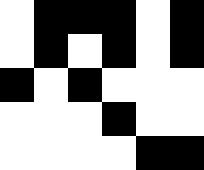[["white", "black", "black", "black", "white", "black"], ["white", "black", "white", "black", "white", "black"], ["black", "white", "black", "white", "white", "white"], ["white", "white", "white", "black", "white", "white"], ["white", "white", "white", "white", "black", "black"]]